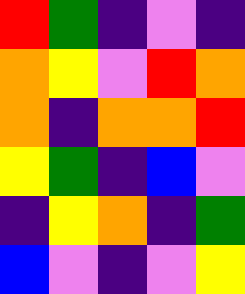[["red", "green", "indigo", "violet", "indigo"], ["orange", "yellow", "violet", "red", "orange"], ["orange", "indigo", "orange", "orange", "red"], ["yellow", "green", "indigo", "blue", "violet"], ["indigo", "yellow", "orange", "indigo", "green"], ["blue", "violet", "indigo", "violet", "yellow"]]